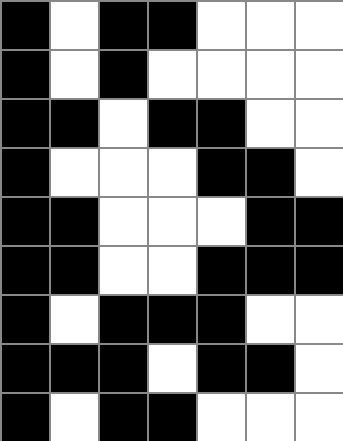[["black", "white", "black", "black", "white", "white", "white"], ["black", "white", "black", "white", "white", "white", "white"], ["black", "black", "white", "black", "black", "white", "white"], ["black", "white", "white", "white", "black", "black", "white"], ["black", "black", "white", "white", "white", "black", "black"], ["black", "black", "white", "white", "black", "black", "black"], ["black", "white", "black", "black", "black", "white", "white"], ["black", "black", "black", "white", "black", "black", "white"], ["black", "white", "black", "black", "white", "white", "white"]]